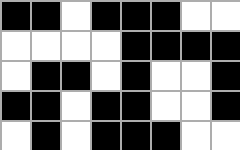[["black", "black", "white", "black", "black", "black", "white", "white"], ["white", "white", "white", "white", "black", "black", "black", "black"], ["white", "black", "black", "white", "black", "white", "white", "black"], ["black", "black", "white", "black", "black", "white", "white", "black"], ["white", "black", "white", "black", "black", "black", "white", "white"]]